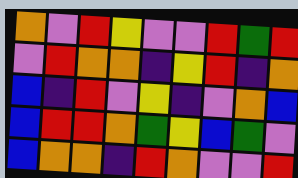[["orange", "violet", "red", "yellow", "violet", "violet", "red", "green", "red"], ["violet", "red", "orange", "orange", "indigo", "yellow", "red", "indigo", "orange"], ["blue", "indigo", "red", "violet", "yellow", "indigo", "violet", "orange", "blue"], ["blue", "red", "red", "orange", "green", "yellow", "blue", "green", "violet"], ["blue", "orange", "orange", "indigo", "red", "orange", "violet", "violet", "red"]]